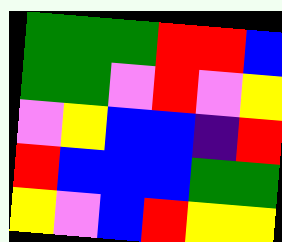[["green", "green", "green", "red", "red", "blue"], ["green", "green", "violet", "red", "violet", "yellow"], ["violet", "yellow", "blue", "blue", "indigo", "red"], ["red", "blue", "blue", "blue", "green", "green"], ["yellow", "violet", "blue", "red", "yellow", "yellow"]]